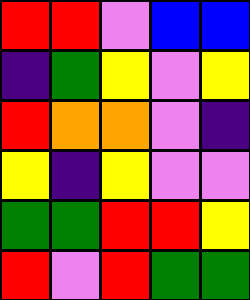[["red", "red", "violet", "blue", "blue"], ["indigo", "green", "yellow", "violet", "yellow"], ["red", "orange", "orange", "violet", "indigo"], ["yellow", "indigo", "yellow", "violet", "violet"], ["green", "green", "red", "red", "yellow"], ["red", "violet", "red", "green", "green"]]